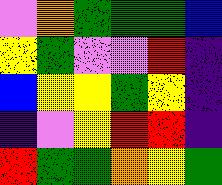[["violet", "orange", "green", "green", "green", "blue"], ["yellow", "green", "violet", "violet", "red", "indigo"], ["blue", "yellow", "yellow", "green", "yellow", "indigo"], ["indigo", "violet", "yellow", "red", "red", "indigo"], ["red", "green", "green", "orange", "yellow", "green"]]